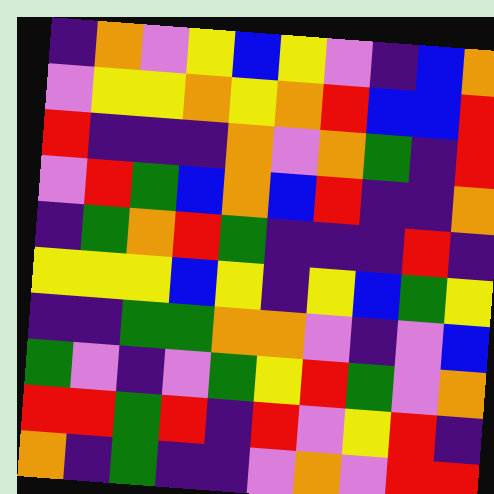[["indigo", "orange", "violet", "yellow", "blue", "yellow", "violet", "indigo", "blue", "orange"], ["violet", "yellow", "yellow", "orange", "yellow", "orange", "red", "blue", "blue", "red"], ["red", "indigo", "indigo", "indigo", "orange", "violet", "orange", "green", "indigo", "red"], ["violet", "red", "green", "blue", "orange", "blue", "red", "indigo", "indigo", "orange"], ["indigo", "green", "orange", "red", "green", "indigo", "indigo", "indigo", "red", "indigo"], ["yellow", "yellow", "yellow", "blue", "yellow", "indigo", "yellow", "blue", "green", "yellow"], ["indigo", "indigo", "green", "green", "orange", "orange", "violet", "indigo", "violet", "blue"], ["green", "violet", "indigo", "violet", "green", "yellow", "red", "green", "violet", "orange"], ["red", "red", "green", "red", "indigo", "red", "violet", "yellow", "red", "indigo"], ["orange", "indigo", "green", "indigo", "indigo", "violet", "orange", "violet", "red", "red"]]